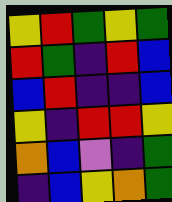[["yellow", "red", "green", "yellow", "green"], ["red", "green", "indigo", "red", "blue"], ["blue", "red", "indigo", "indigo", "blue"], ["yellow", "indigo", "red", "red", "yellow"], ["orange", "blue", "violet", "indigo", "green"], ["indigo", "blue", "yellow", "orange", "green"]]